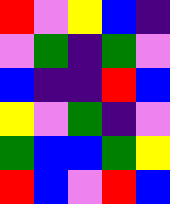[["red", "violet", "yellow", "blue", "indigo"], ["violet", "green", "indigo", "green", "violet"], ["blue", "indigo", "indigo", "red", "blue"], ["yellow", "violet", "green", "indigo", "violet"], ["green", "blue", "blue", "green", "yellow"], ["red", "blue", "violet", "red", "blue"]]